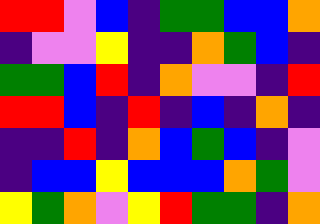[["red", "red", "violet", "blue", "indigo", "green", "green", "blue", "blue", "orange"], ["indigo", "violet", "violet", "yellow", "indigo", "indigo", "orange", "green", "blue", "indigo"], ["green", "green", "blue", "red", "indigo", "orange", "violet", "violet", "indigo", "red"], ["red", "red", "blue", "indigo", "red", "indigo", "blue", "indigo", "orange", "indigo"], ["indigo", "indigo", "red", "indigo", "orange", "blue", "green", "blue", "indigo", "violet"], ["indigo", "blue", "blue", "yellow", "blue", "blue", "blue", "orange", "green", "violet"], ["yellow", "green", "orange", "violet", "yellow", "red", "green", "green", "indigo", "orange"]]